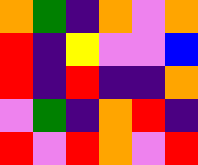[["orange", "green", "indigo", "orange", "violet", "orange"], ["red", "indigo", "yellow", "violet", "violet", "blue"], ["red", "indigo", "red", "indigo", "indigo", "orange"], ["violet", "green", "indigo", "orange", "red", "indigo"], ["red", "violet", "red", "orange", "violet", "red"]]